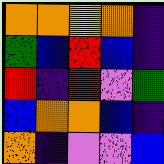[["orange", "orange", "yellow", "orange", "indigo"], ["green", "blue", "red", "blue", "indigo"], ["red", "indigo", "red", "violet", "green"], ["blue", "orange", "orange", "blue", "indigo"], ["orange", "indigo", "violet", "violet", "blue"]]